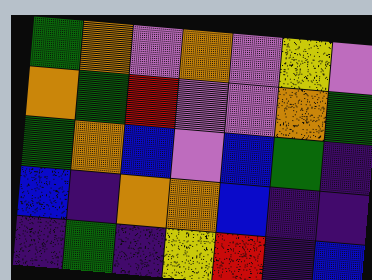[["green", "orange", "violet", "orange", "violet", "yellow", "violet"], ["orange", "green", "red", "violet", "violet", "orange", "green"], ["green", "orange", "blue", "violet", "blue", "green", "indigo"], ["blue", "indigo", "orange", "orange", "blue", "indigo", "indigo"], ["indigo", "green", "indigo", "yellow", "red", "indigo", "blue"]]